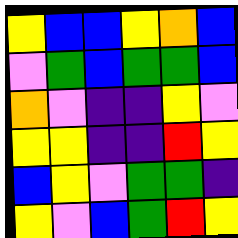[["yellow", "blue", "blue", "yellow", "orange", "blue"], ["violet", "green", "blue", "green", "green", "blue"], ["orange", "violet", "indigo", "indigo", "yellow", "violet"], ["yellow", "yellow", "indigo", "indigo", "red", "yellow"], ["blue", "yellow", "violet", "green", "green", "indigo"], ["yellow", "violet", "blue", "green", "red", "yellow"]]